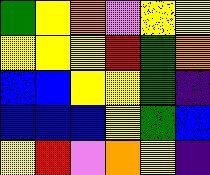[["green", "yellow", "orange", "violet", "yellow", "yellow"], ["yellow", "yellow", "yellow", "red", "green", "orange"], ["blue", "blue", "yellow", "yellow", "green", "indigo"], ["blue", "blue", "blue", "yellow", "green", "blue"], ["yellow", "red", "violet", "orange", "yellow", "indigo"]]